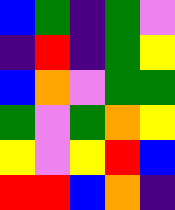[["blue", "green", "indigo", "green", "violet"], ["indigo", "red", "indigo", "green", "yellow"], ["blue", "orange", "violet", "green", "green"], ["green", "violet", "green", "orange", "yellow"], ["yellow", "violet", "yellow", "red", "blue"], ["red", "red", "blue", "orange", "indigo"]]